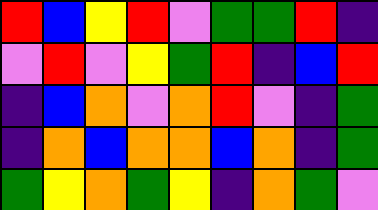[["red", "blue", "yellow", "red", "violet", "green", "green", "red", "indigo"], ["violet", "red", "violet", "yellow", "green", "red", "indigo", "blue", "red"], ["indigo", "blue", "orange", "violet", "orange", "red", "violet", "indigo", "green"], ["indigo", "orange", "blue", "orange", "orange", "blue", "orange", "indigo", "green"], ["green", "yellow", "orange", "green", "yellow", "indigo", "orange", "green", "violet"]]